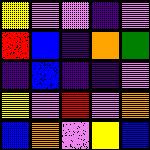[["yellow", "violet", "violet", "indigo", "violet"], ["red", "blue", "indigo", "orange", "green"], ["indigo", "blue", "indigo", "indigo", "violet"], ["yellow", "violet", "red", "violet", "orange"], ["blue", "orange", "violet", "yellow", "blue"]]